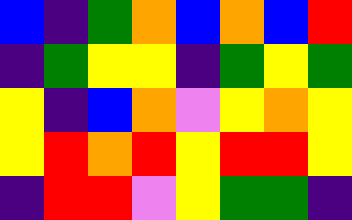[["blue", "indigo", "green", "orange", "blue", "orange", "blue", "red"], ["indigo", "green", "yellow", "yellow", "indigo", "green", "yellow", "green"], ["yellow", "indigo", "blue", "orange", "violet", "yellow", "orange", "yellow"], ["yellow", "red", "orange", "red", "yellow", "red", "red", "yellow"], ["indigo", "red", "red", "violet", "yellow", "green", "green", "indigo"]]